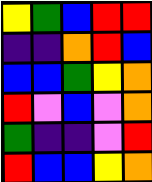[["yellow", "green", "blue", "red", "red"], ["indigo", "indigo", "orange", "red", "blue"], ["blue", "blue", "green", "yellow", "orange"], ["red", "violet", "blue", "violet", "orange"], ["green", "indigo", "indigo", "violet", "red"], ["red", "blue", "blue", "yellow", "orange"]]